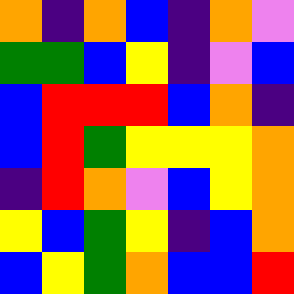[["orange", "indigo", "orange", "blue", "indigo", "orange", "violet"], ["green", "green", "blue", "yellow", "indigo", "violet", "blue"], ["blue", "red", "red", "red", "blue", "orange", "indigo"], ["blue", "red", "green", "yellow", "yellow", "yellow", "orange"], ["indigo", "red", "orange", "violet", "blue", "yellow", "orange"], ["yellow", "blue", "green", "yellow", "indigo", "blue", "orange"], ["blue", "yellow", "green", "orange", "blue", "blue", "red"]]